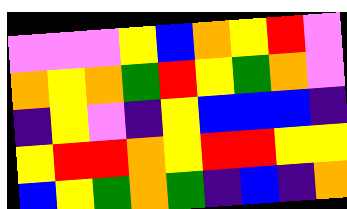[["violet", "violet", "violet", "yellow", "blue", "orange", "yellow", "red", "violet"], ["orange", "yellow", "orange", "green", "red", "yellow", "green", "orange", "violet"], ["indigo", "yellow", "violet", "indigo", "yellow", "blue", "blue", "blue", "indigo"], ["yellow", "red", "red", "orange", "yellow", "red", "red", "yellow", "yellow"], ["blue", "yellow", "green", "orange", "green", "indigo", "blue", "indigo", "orange"]]